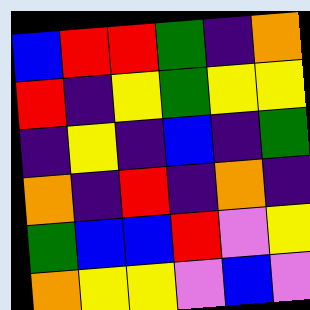[["blue", "red", "red", "green", "indigo", "orange"], ["red", "indigo", "yellow", "green", "yellow", "yellow"], ["indigo", "yellow", "indigo", "blue", "indigo", "green"], ["orange", "indigo", "red", "indigo", "orange", "indigo"], ["green", "blue", "blue", "red", "violet", "yellow"], ["orange", "yellow", "yellow", "violet", "blue", "violet"]]